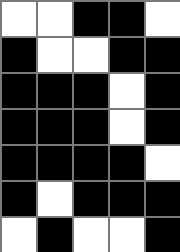[["white", "white", "black", "black", "white"], ["black", "white", "white", "black", "black"], ["black", "black", "black", "white", "black"], ["black", "black", "black", "white", "black"], ["black", "black", "black", "black", "white"], ["black", "white", "black", "black", "black"], ["white", "black", "white", "white", "black"]]